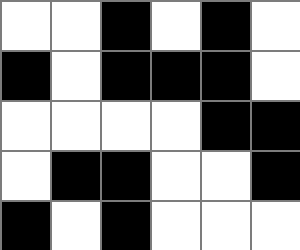[["white", "white", "black", "white", "black", "white"], ["black", "white", "black", "black", "black", "white"], ["white", "white", "white", "white", "black", "black"], ["white", "black", "black", "white", "white", "black"], ["black", "white", "black", "white", "white", "white"]]